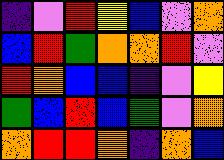[["indigo", "violet", "red", "yellow", "blue", "violet", "orange"], ["blue", "red", "green", "orange", "orange", "red", "violet"], ["red", "orange", "blue", "blue", "indigo", "violet", "yellow"], ["green", "blue", "red", "blue", "green", "violet", "orange"], ["orange", "red", "red", "orange", "indigo", "orange", "blue"]]